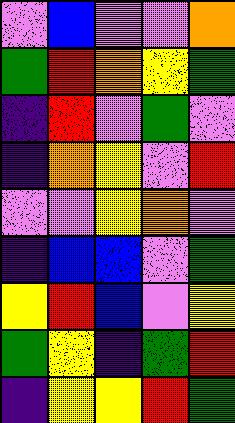[["violet", "blue", "violet", "violet", "orange"], ["green", "red", "orange", "yellow", "green"], ["indigo", "red", "violet", "green", "violet"], ["indigo", "orange", "yellow", "violet", "red"], ["violet", "violet", "yellow", "orange", "violet"], ["indigo", "blue", "blue", "violet", "green"], ["yellow", "red", "blue", "violet", "yellow"], ["green", "yellow", "indigo", "green", "red"], ["indigo", "yellow", "yellow", "red", "green"]]